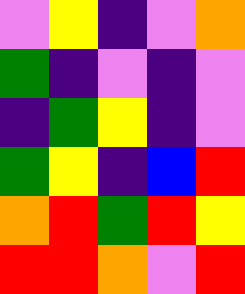[["violet", "yellow", "indigo", "violet", "orange"], ["green", "indigo", "violet", "indigo", "violet"], ["indigo", "green", "yellow", "indigo", "violet"], ["green", "yellow", "indigo", "blue", "red"], ["orange", "red", "green", "red", "yellow"], ["red", "red", "orange", "violet", "red"]]